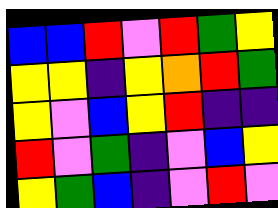[["blue", "blue", "red", "violet", "red", "green", "yellow"], ["yellow", "yellow", "indigo", "yellow", "orange", "red", "green"], ["yellow", "violet", "blue", "yellow", "red", "indigo", "indigo"], ["red", "violet", "green", "indigo", "violet", "blue", "yellow"], ["yellow", "green", "blue", "indigo", "violet", "red", "violet"]]